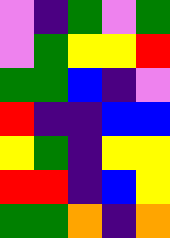[["violet", "indigo", "green", "violet", "green"], ["violet", "green", "yellow", "yellow", "red"], ["green", "green", "blue", "indigo", "violet"], ["red", "indigo", "indigo", "blue", "blue"], ["yellow", "green", "indigo", "yellow", "yellow"], ["red", "red", "indigo", "blue", "yellow"], ["green", "green", "orange", "indigo", "orange"]]